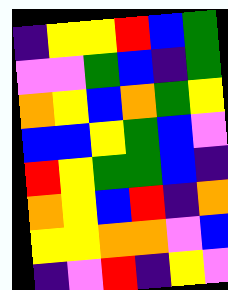[["indigo", "yellow", "yellow", "red", "blue", "green"], ["violet", "violet", "green", "blue", "indigo", "green"], ["orange", "yellow", "blue", "orange", "green", "yellow"], ["blue", "blue", "yellow", "green", "blue", "violet"], ["red", "yellow", "green", "green", "blue", "indigo"], ["orange", "yellow", "blue", "red", "indigo", "orange"], ["yellow", "yellow", "orange", "orange", "violet", "blue"], ["indigo", "violet", "red", "indigo", "yellow", "violet"]]